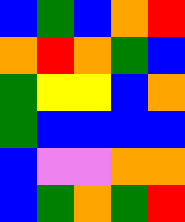[["blue", "green", "blue", "orange", "red"], ["orange", "red", "orange", "green", "blue"], ["green", "yellow", "yellow", "blue", "orange"], ["green", "blue", "blue", "blue", "blue"], ["blue", "violet", "violet", "orange", "orange"], ["blue", "green", "orange", "green", "red"]]